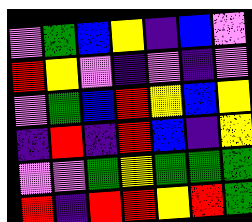[["violet", "green", "blue", "yellow", "indigo", "blue", "violet"], ["red", "yellow", "violet", "indigo", "violet", "indigo", "violet"], ["violet", "green", "blue", "red", "yellow", "blue", "yellow"], ["indigo", "red", "indigo", "red", "blue", "indigo", "yellow"], ["violet", "violet", "green", "yellow", "green", "green", "green"], ["red", "indigo", "red", "red", "yellow", "red", "green"]]